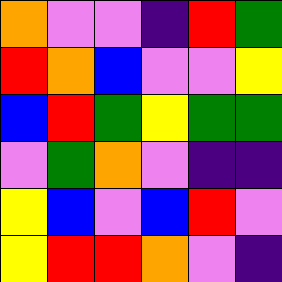[["orange", "violet", "violet", "indigo", "red", "green"], ["red", "orange", "blue", "violet", "violet", "yellow"], ["blue", "red", "green", "yellow", "green", "green"], ["violet", "green", "orange", "violet", "indigo", "indigo"], ["yellow", "blue", "violet", "blue", "red", "violet"], ["yellow", "red", "red", "orange", "violet", "indigo"]]